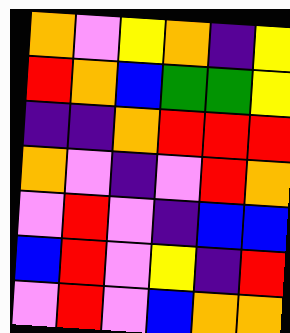[["orange", "violet", "yellow", "orange", "indigo", "yellow"], ["red", "orange", "blue", "green", "green", "yellow"], ["indigo", "indigo", "orange", "red", "red", "red"], ["orange", "violet", "indigo", "violet", "red", "orange"], ["violet", "red", "violet", "indigo", "blue", "blue"], ["blue", "red", "violet", "yellow", "indigo", "red"], ["violet", "red", "violet", "blue", "orange", "orange"]]